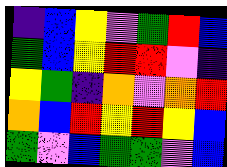[["indigo", "blue", "yellow", "violet", "green", "red", "blue"], ["green", "blue", "yellow", "red", "red", "violet", "indigo"], ["yellow", "green", "indigo", "orange", "violet", "orange", "red"], ["orange", "blue", "red", "yellow", "red", "yellow", "blue"], ["green", "violet", "blue", "green", "green", "violet", "blue"]]